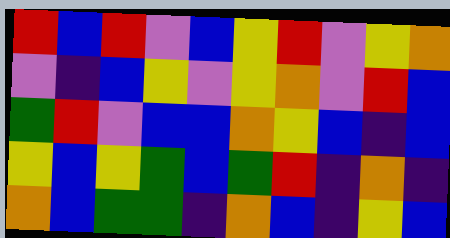[["red", "blue", "red", "violet", "blue", "yellow", "red", "violet", "yellow", "orange"], ["violet", "indigo", "blue", "yellow", "violet", "yellow", "orange", "violet", "red", "blue"], ["green", "red", "violet", "blue", "blue", "orange", "yellow", "blue", "indigo", "blue"], ["yellow", "blue", "yellow", "green", "blue", "green", "red", "indigo", "orange", "indigo"], ["orange", "blue", "green", "green", "indigo", "orange", "blue", "indigo", "yellow", "blue"]]